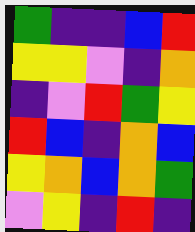[["green", "indigo", "indigo", "blue", "red"], ["yellow", "yellow", "violet", "indigo", "orange"], ["indigo", "violet", "red", "green", "yellow"], ["red", "blue", "indigo", "orange", "blue"], ["yellow", "orange", "blue", "orange", "green"], ["violet", "yellow", "indigo", "red", "indigo"]]